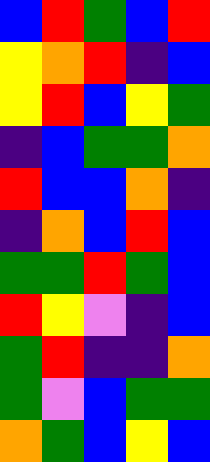[["blue", "red", "green", "blue", "red"], ["yellow", "orange", "red", "indigo", "blue"], ["yellow", "red", "blue", "yellow", "green"], ["indigo", "blue", "green", "green", "orange"], ["red", "blue", "blue", "orange", "indigo"], ["indigo", "orange", "blue", "red", "blue"], ["green", "green", "red", "green", "blue"], ["red", "yellow", "violet", "indigo", "blue"], ["green", "red", "indigo", "indigo", "orange"], ["green", "violet", "blue", "green", "green"], ["orange", "green", "blue", "yellow", "blue"]]